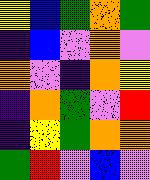[["yellow", "blue", "green", "orange", "green"], ["indigo", "blue", "violet", "orange", "violet"], ["orange", "violet", "indigo", "orange", "yellow"], ["indigo", "orange", "green", "violet", "red"], ["indigo", "yellow", "green", "orange", "orange"], ["green", "red", "violet", "blue", "violet"]]